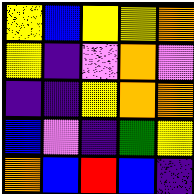[["yellow", "blue", "yellow", "yellow", "orange"], ["yellow", "indigo", "violet", "orange", "violet"], ["indigo", "indigo", "yellow", "orange", "orange"], ["blue", "violet", "indigo", "green", "yellow"], ["orange", "blue", "red", "blue", "indigo"]]